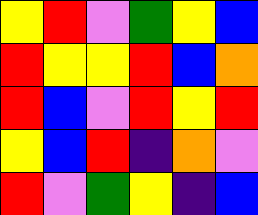[["yellow", "red", "violet", "green", "yellow", "blue"], ["red", "yellow", "yellow", "red", "blue", "orange"], ["red", "blue", "violet", "red", "yellow", "red"], ["yellow", "blue", "red", "indigo", "orange", "violet"], ["red", "violet", "green", "yellow", "indigo", "blue"]]